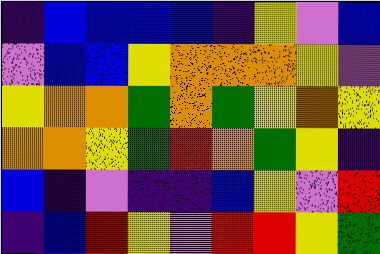[["indigo", "blue", "blue", "blue", "blue", "indigo", "yellow", "violet", "blue"], ["violet", "blue", "blue", "yellow", "orange", "orange", "orange", "yellow", "violet"], ["yellow", "orange", "orange", "green", "orange", "green", "yellow", "orange", "yellow"], ["orange", "orange", "yellow", "green", "red", "orange", "green", "yellow", "indigo"], ["blue", "indigo", "violet", "indigo", "indigo", "blue", "yellow", "violet", "red"], ["indigo", "blue", "red", "yellow", "violet", "red", "red", "yellow", "green"]]